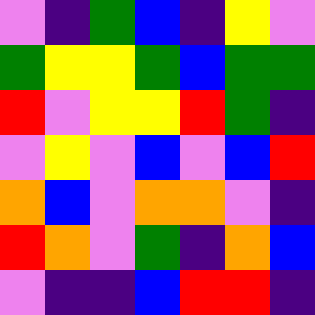[["violet", "indigo", "green", "blue", "indigo", "yellow", "violet"], ["green", "yellow", "yellow", "green", "blue", "green", "green"], ["red", "violet", "yellow", "yellow", "red", "green", "indigo"], ["violet", "yellow", "violet", "blue", "violet", "blue", "red"], ["orange", "blue", "violet", "orange", "orange", "violet", "indigo"], ["red", "orange", "violet", "green", "indigo", "orange", "blue"], ["violet", "indigo", "indigo", "blue", "red", "red", "indigo"]]